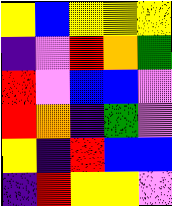[["yellow", "blue", "yellow", "yellow", "yellow"], ["indigo", "violet", "red", "orange", "green"], ["red", "violet", "blue", "blue", "violet"], ["red", "orange", "indigo", "green", "violet"], ["yellow", "indigo", "red", "blue", "blue"], ["indigo", "red", "yellow", "yellow", "violet"]]